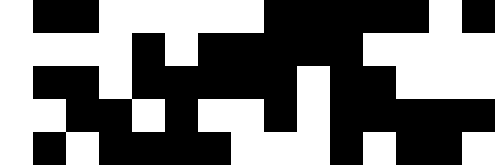[["white", "black", "black", "white", "white", "white", "white", "white", "black", "black", "black", "black", "black", "white", "black"], ["white", "white", "white", "white", "black", "white", "black", "black", "black", "black", "black", "white", "white", "white", "white"], ["white", "black", "black", "white", "black", "black", "black", "black", "black", "white", "black", "black", "white", "white", "white"], ["white", "white", "black", "black", "white", "black", "white", "white", "black", "white", "black", "black", "black", "black", "black"], ["white", "black", "white", "black", "black", "black", "black", "white", "white", "white", "black", "white", "black", "black", "white"]]